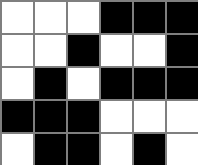[["white", "white", "white", "black", "black", "black"], ["white", "white", "black", "white", "white", "black"], ["white", "black", "white", "black", "black", "black"], ["black", "black", "black", "white", "white", "white"], ["white", "black", "black", "white", "black", "white"]]